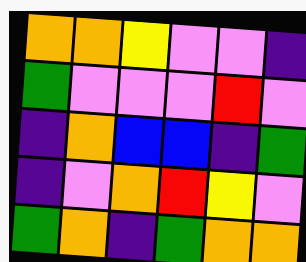[["orange", "orange", "yellow", "violet", "violet", "indigo"], ["green", "violet", "violet", "violet", "red", "violet"], ["indigo", "orange", "blue", "blue", "indigo", "green"], ["indigo", "violet", "orange", "red", "yellow", "violet"], ["green", "orange", "indigo", "green", "orange", "orange"]]